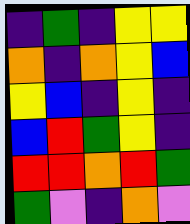[["indigo", "green", "indigo", "yellow", "yellow"], ["orange", "indigo", "orange", "yellow", "blue"], ["yellow", "blue", "indigo", "yellow", "indigo"], ["blue", "red", "green", "yellow", "indigo"], ["red", "red", "orange", "red", "green"], ["green", "violet", "indigo", "orange", "violet"]]